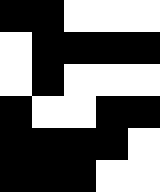[["black", "black", "white", "white", "white"], ["white", "black", "black", "black", "black"], ["white", "black", "white", "white", "white"], ["black", "white", "white", "black", "black"], ["black", "black", "black", "black", "white"], ["black", "black", "black", "white", "white"]]